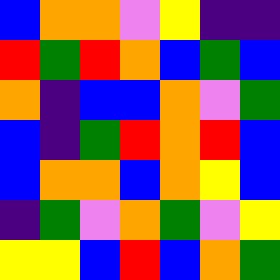[["blue", "orange", "orange", "violet", "yellow", "indigo", "indigo"], ["red", "green", "red", "orange", "blue", "green", "blue"], ["orange", "indigo", "blue", "blue", "orange", "violet", "green"], ["blue", "indigo", "green", "red", "orange", "red", "blue"], ["blue", "orange", "orange", "blue", "orange", "yellow", "blue"], ["indigo", "green", "violet", "orange", "green", "violet", "yellow"], ["yellow", "yellow", "blue", "red", "blue", "orange", "green"]]